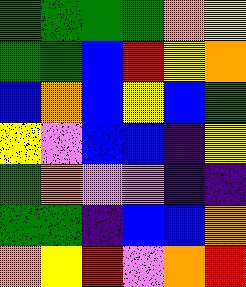[["green", "green", "green", "green", "orange", "yellow"], ["green", "green", "blue", "red", "yellow", "orange"], ["blue", "orange", "blue", "yellow", "blue", "green"], ["yellow", "violet", "blue", "blue", "indigo", "yellow"], ["green", "orange", "violet", "violet", "indigo", "indigo"], ["green", "green", "indigo", "blue", "blue", "orange"], ["orange", "yellow", "red", "violet", "orange", "red"]]